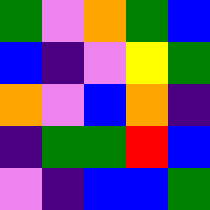[["green", "violet", "orange", "green", "blue"], ["blue", "indigo", "violet", "yellow", "green"], ["orange", "violet", "blue", "orange", "indigo"], ["indigo", "green", "green", "red", "blue"], ["violet", "indigo", "blue", "blue", "green"]]